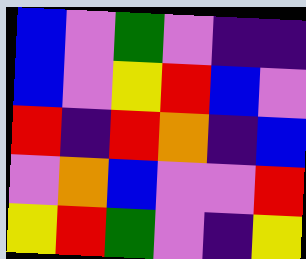[["blue", "violet", "green", "violet", "indigo", "indigo"], ["blue", "violet", "yellow", "red", "blue", "violet"], ["red", "indigo", "red", "orange", "indigo", "blue"], ["violet", "orange", "blue", "violet", "violet", "red"], ["yellow", "red", "green", "violet", "indigo", "yellow"]]